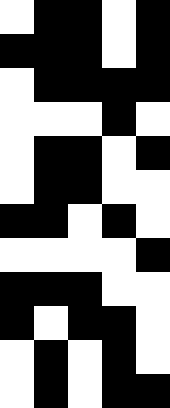[["white", "black", "black", "white", "black"], ["black", "black", "black", "white", "black"], ["white", "black", "black", "black", "black"], ["white", "white", "white", "black", "white"], ["white", "black", "black", "white", "black"], ["white", "black", "black", "white", "white"], ["black", "black", "white", "black", "white"], ["white", "white", "white", "white", "black"], ["black", "black", "black", "white", "white"], ["black", "white", "black", "black", "white"], ["white", "black", "white", "black", "white"], ["white", "black", "white", "black", "black"]]